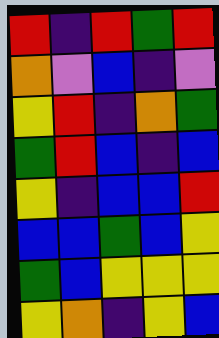[["red", "indigo", "red", "green", "red"], ["orange", "violet", "blue", "indigo", "violet"], ["yellow", "red", "indigo", "orange", "green"], ["green", "red", "blue", "indigo", "blue"], ["yellow", "indigo", "blue", "blue", "red"], ["blue", "blue", "green", "blue", "yellow"], ["green", "blue", "yellow", "yellow", "yellow"], ["yellow", "orange", "indigo", "yellow", "blue"]]